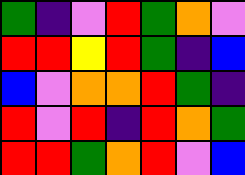[["green", "indigo", "violet", "red", "green", "orange", "violet"], ["red", "red", "yellow", "red", "green", "indigo", "blue"], ["blue", "violet", "orange", "orange", "red", "green", "indigo"], ["red", "violet", "red", "indigo", "red", "orange", "green"], ["red", "red", "green", "orange", "red", "violet", "blue"]]